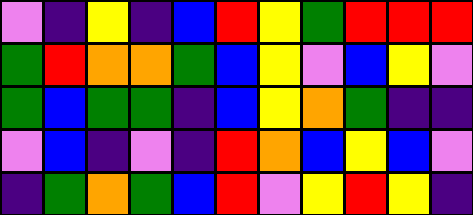[["violet", "indigo", "yellow", "indigo", "blue", "red", "yellow", "green", "red", "red", "red"], ["green", "red", "orange", "orange", "green", "blue", "yellow", "violet", "blue", "yellow", "violet"], ["green", "blue", "green", "green", "indigo", "blue", "yellow", "orange", "green", "indigo", "indigo"], ["violet", "blue", "indigo", "violet", "indigo", "red", "orange", "blue", "yellow", "blue", "violet"], ["indigo", "green", "orange", "green", "blue", "red", "violet", "yellow", "red", "yellow", "indigo"]]